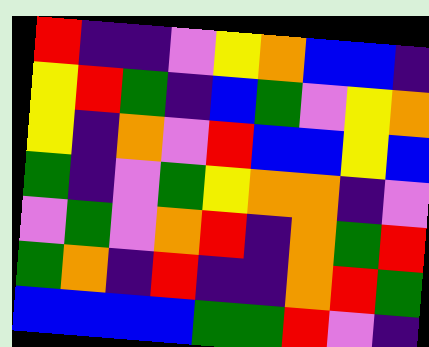[["red", "indigo", "indigo", "violet", "yellow", "orange", "blue", "blue", "indigo"], ["yellow", "red", "green", "indigo", "blue", "green", "violet", "yellow", "orange"], ["yellow", "indigo", "orange", "violet", "red", "blue", "blue", "yellow", "blue"], ["green", "indigo", "violet", "green", "yellow", "orange", "orange", "indigo", "violet"], ["violet", "green", "violet", "orange", "red", "indigo", "orange", "green", "red"], ["green", "orange", "indigo", "red", "indigo", "indigo", "orange", "red", "green"], ["blue", "blue", "blue", "blue", "green", "green", "red", "violet", "indigo"]]